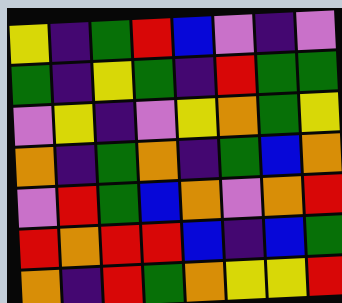[["yellow", "indigo", "green", "red", "blue", "violet", "indigo", "violet"], ["green", "indigo", "yellow", "green", "indigo", "red", "green", "green"], ["violet", "yellow", "indigo", "violet", "yellow", "orange", "green", "yellow"], ["orange", "indigo", "green", "orange", "indigo", "green", "blue", "orange"], ["violet", "red", "green", "blue", "orange", "violet", "orange", "red"], ["red", "orange", "red", "red", "blue", "indigo", "blue", "green"], ["orange", "indigo", "red", "green", "orange", "yellow", "yellow", "red"]]